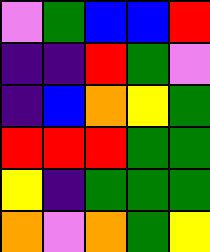[["violet", "green", "blue", "blue", "red"], ["indigo", "indigo", "red", "green", "violet"], ["indigo", "blue", "orange", "yellow", "green"], ["red", "red", "red", "green", "green"], ["yellow", "indigo", "green", "green", "green"], ["orange", "violet", "orange", "green", "yellow"]]